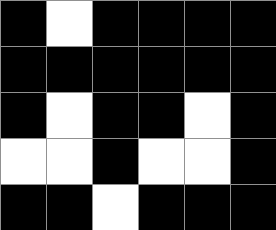[["black", "white", "black", "black", "black", "black"], ["black", "black", "black", "black", "black", "black"], ["black", "white", "black", "black", "white", "black"], ["white", "white", "black", "white", "white", "black"], ["black", "black", "white", "black", "black", "black"]]